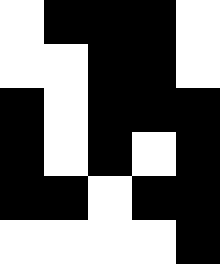[["white", "black", "black", "black", "white"], ["white", "white", "black", "black", "white"], ["black", "white", "black", "black", "black"], ["black", "white", "black", "white", "black"], ["black", "black", "white", "black", "black"], ["white", "white", "white", "white", "black"]]